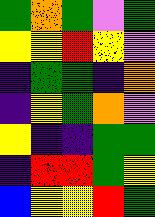[["green", "orange", "green", "violet", "green"], ["yellow", "yellow", "red", "yellow", "violet"], ["indigo", "green", "green", "indigo", "orange"], ["indigo", "yellow", "green", "orange", "violet"], ["yellow", "indigo", "indigo", "green", "green"], ["indigo", "red", "red", "green", "yellow"], ["blue", "yellow", "yellow", "red", "green"]]